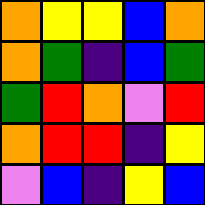[["orange", "yellow", "yellow", "blue", "orange"], ["orange", "green", "indigo", "blue", "green"], ["green", "red", "orange", "violet", "red"], ["orange", "red", "red", "indigo", "yellow"], ["violet", "blue", "indigo", "yellow", "blue"]]